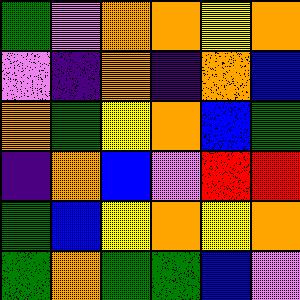[["green", "violet", "orange", "orange", "yellow", "orange"], ["violet", "indigo", "orange", "indigo", "orange", "blue"], ["orange", "green", "yellow", "orange", "blue", "green"], ["indigo", "orange", "blue", "violet", "red", "red"], ["green", "blue", "yellow", "orange", "yellow", "orange"], ["green", "orange", "green", "green", "blue", "violet"]]